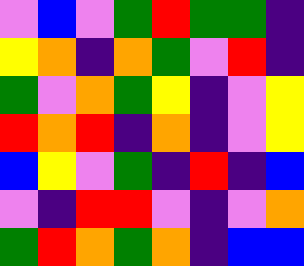[["violet", "blue", "violet", "green", "red", "green", "green", "indigo"], ["yellow", "orange", "indigo", "orange", "green", "violet", "red", "indigo"], ["green", "violet", "orange", "green", "yellow", "indigo", "violet", "yellow"], ["red", "orange", "red", "indigo", "orange", "indigo", "violet", "yellow"], ["blue", "yellow", "violet", "green", "indigo", "red", "indigo", "blue"], ["violet", "indigo", "red", "red", "violet", "indigo", "violet", "orange"], ["green", "red", "orange", "green", "orange", "indigo", "blue", "blue"]]